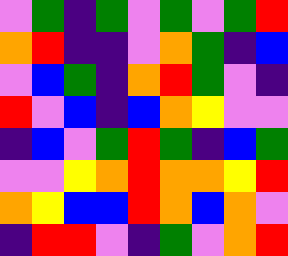[["violet", "green", "indigo", "green", "violet", "green", "violet", "green", "red"], ["orange", "red", "indigo", "indigo", "violet", "orange", "green", "indigo", "blue"], ["violet", "blue", "green", "indigo", "orange", "red", "green", "violet", "indigo"], ["red", "violet", "blue", "indigo", "blue", "orange", "yellow", "violet", "violet"], ["indigo", "blue", "violet", "green", "red", "green", "indigo", "blue", "green"], ["violet", "violet", "yellow", "orange", "red", "orange", "orange", "yellow", "red"], ["orange", "yellow", "blue", "blue", "red", "orange", "blue", "orange", "violet"], ["indigo", "red", "red", "violet", "indigo", "green", "violet", "orange", "red"]]